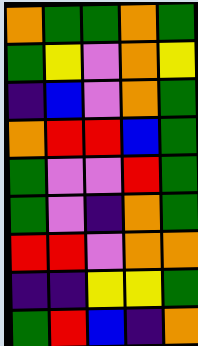[["orange", "green", "green", "orange", "green"], ["green", "yellow", "violet", "orange", "yellow"], ["indigo", "blue", "violet", "orange", "green"], ["orange", "red", "red", "blue", "green"], ["green", "violet", "violet", "red", "green"], ["green", "violet", "indigo", "orange", "green"], ["red", "red", "violet", "orange", "orange"], ["indigo", "indigo", "yellow", "yellow", "green"], ["green", "red", "blue", "indigo", "orange"]]